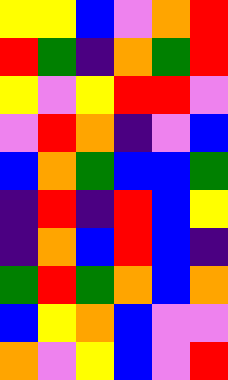[["yellow", "yellow", "blue", "violet", "orange", "red"], ["red", "green", "indigo", "orange", "green", "red"], ["yellow", "violet", "yellow", "red", "red", "violet"], ["violet", "red", "orange", "indigo", "violet", "blue"], ["blue", "orange", "green", "blue", "blue", "green"], ["indigo", "red", "indigo", "red", "blue", "yellow"], ["indigo", "orange", "blue", "red", "blue", "indigo"], ["green", "red", "green", "orange", "blue", "orange"], ["blue", "yellow", "orange", "blue", "violet", "violet"], ["orange", "violet", "yellow", "blue", "violet", "red"]]